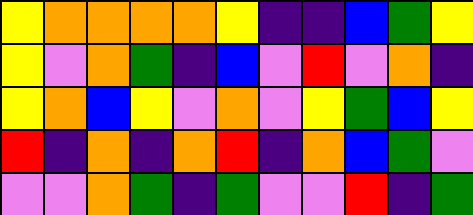[["yellow", "orange", "orange", "orange", "orange", "yellow", "indigo", "indigo", "blue", "green", "yellow"], ["yellow", "violet", "orange", "green", "indigo", "blue", "violet", "red", "violet", "orange", "indigo"], ["yellow", "orange", "blue", "yellow", "violet", "orange", "violet", "yellow", "green", "blue", "yellow"], ["red", "indigo", "orange", "indigo", "orange", "red", "indigo", "orange", "blue", "green", "violet"], ["violet", "violet", "orange", "green", "indigo", "green", "violet", "violet", "red", "indigo", "green"]]